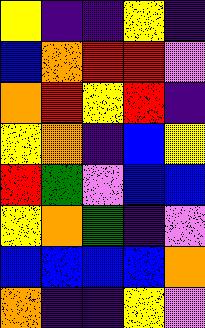[["yellow", "indigo", "indigo", "yellow", "indigo"], ["blue", "orange", "red", "red", "violet"], ["orange", "red", "yellow", "red", "indigo"], ["yellow", "orange", "indigo", "blue", "yellow"], ["red", "green", "violet", "blue", "blue"], ["yellow", "orange", "green", "indigo", "violet"], ["blue", "blue", "blue", "blue", "orange"], ["orange", "indigo", "indigo", "yellow", "violet"]]